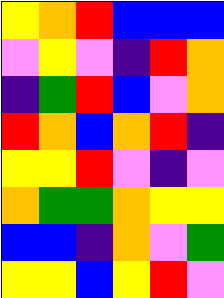[["yellow", "orange", "red", "blue", "blue", "blue"], ["violet", "yellow", "violet", "indigo", "red", "orange"], ["indigo", "green", "red", "blue", "violet", "orange"], ["red", "orange", "blue", "orange", "red", "indigo"], ["yellow", "yellow", "red", "violet", "indigo", "violet"], ["orange", "green", "green", "orange", "yellow", "yellow"], ["blue", "blue", "indigo", "orange", "violet", "green"], ["yellow", "yellow", "blue", "yellow", "red", "violet"]]